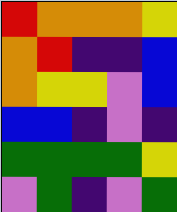[["red", "orange", "orange", "orange", "yellow"], ["orange", "red", "indigo", "indigo", "blue"], ["orange", "yellow", "yellow", "violet", "blue"], ["blue", "blue", "indigo", "violet", "indigo"], ["green", "green", "green", "green", "yellow"], ["violet", "green", "indigo", "violet", "green"]]